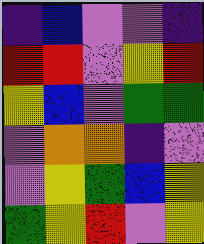[["indigo", "blue", "violet", "violet", "indigo"], ["red", "red", "violet", "yellow", "red"], ["yellow", "blue", "violet", "green", "green"], ["violet", "orange", "orange", "indigo", "violet"], ["violet", "yellow", "green", "blue", "yellow"], ["green", "yellow", "red", "violet", "yellow"]]